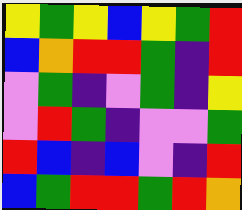[["yellow", "green", "yellow", "blue", "yellow", "green", "red"], ["blue", "orange", "red", "red", "green", "indigo", "red"], ["violet", "green", "indigo", "violet", "green", "indigo", "yellow"], ["violet", "red", "green", "indigo", "violet", "violet", "green"], ["red", "blue", "indigo", "blue", "violet", "indigo", "red"], ["blue", "green", "red", "red", "green", "red", "orange"]]